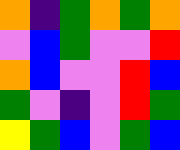[["orange", "indigo", "green", "orange", "green", "orange"], ["violet", "blue", "green", "violet", "violet", "red"], ["orange", "blue", "violet", "violet", "red", "blue"], ["green", "violet", "indigo", "violet", "red", "green"], ["yellow", "green", "blue", "violet", "green", "blue"]]